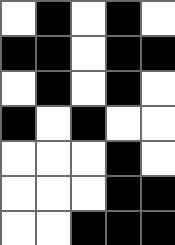[["white", "black", "white", "black", "white"], ["black", "black", "white", "black", "black"], ["white", "black", "white", "black", "white"], ["black", "white", "black", "white", "white"], ["white", "white", "white", "black", "white"], ["white", "white", "white", "black", "black"], ["white", "white", "black", "black", "black"]]